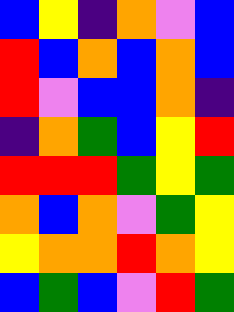[["blue", "yellow", "indigo", "orange", "violet", "blue"], ["red", "blue", "orange", "blue", "orange", "blue"], ["red", "violet", "blue", "blue", "orange", "indigo"], ["indigo", "orange", "green", "blue", "yellow", "red"], ["red", "red", "red", "green", "yellow", "green"], ["orange", "blue", "orange", "violet", "green", "yellow"], ["yellow", "orange", "orange", "red", "orange", "yellow"], ["blue", "green", "blue", "violet", "red", "green"]]